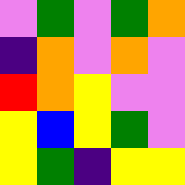[["violet", "green", "violet", "green", "orange"], ["indigo", "orange", "violet", "orange", "violet"], ["red", "orange", "yellow", "violet", "violet"], ["yellow", "blue", "yellow", "green", "violet"], ["yellow", "green", "indigo", "yellow", "yellow"]]